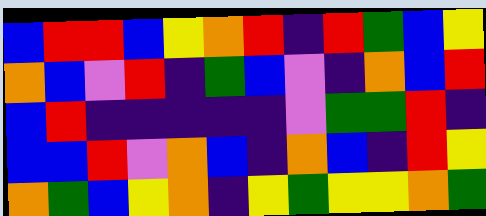[["blue", "red", "red", "blue", "yellow", "orange", "red", "indigo", "red", "green", "blue", "yellow"], ["orange", "blue", "violet", "red", "indigo", "green", "blue", "violet", "indigo", "orange", "blue", "red"], ["blue", "red", "indigo", "indigo", "indigo", "indigo", "indigo", "violet", "green", "green", "red", "indigo"], ["blue", "blue", "red", "violet", "orange", "blue", "indigo", "orange", "blue", "indigo", "red", "yellow"], ["orange", "green", "blue", "yellow", "orange", "indigo", "yellow", "green", "yellow", "yellow", "orange", "green"]]